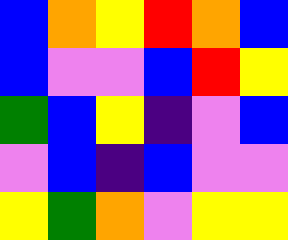[["blue", "orange", "yellow", "red", "orange", "blue"], ["blue", "violet", "violet", "blue", "red", "yellow"], ["green", "blue", "yellow", "indigo", "violet", "blue"], ["violet", "blue", "indigo", "blue", "violet", "violet"], ["yellow", "green", "orange", "violet", "yellow", "yellow"]]